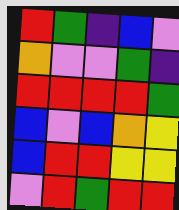[["red", "green", "indigo", "blue", "violet"], ["orange", "violet", "violet", "green", "indigo"], ["red", "red", "red", "red", "green"], ["blue", "violet", "blue", "orange", "yellow"], ["blue", "red", "red", "yellow", "yellow"], ["violet", "red", "green", "red", "red"]]